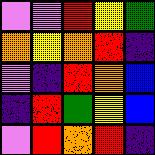[["violet", "violet", "red", "yellow", "green"], ["orange", "yellow", "orange", "red", "indigo"], ["violet", "indigo", "red", "orange", "blue"], ["indigo", "red", "green", "yellow", "blue"], ["violet", "red", "orange", "red", "indigo"]]